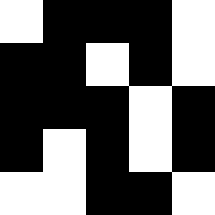[["white", "black", "black", "black", "white"], ["black", "black", "white", "black", "white"], ["black", "black", "black", "white", "black"], ["black", "white", "black", "white", "black"], ["white", "white", "black", "black", "white"]]